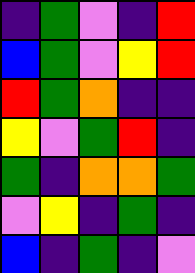[["indigo", "green", "violet", "indigo", "red"], ["blue", "green", "violet", "yellow", "red"], ["red", "green", "orange", "indigo", "indigo"], ["yellow", "violet", "green", "red", "indigo"], ["green", "indigo", "orange", "orange", "green"], ["violet", "yellow", "indigo", "green", "indigo"], ["blue", "indigo", "green", "indigo", "violet"]]